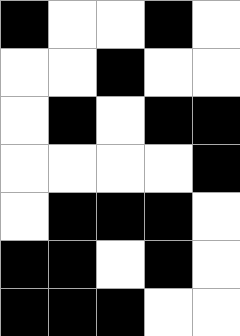[["black", "white", "white", "black", "white"], ["white", "white", "black", "white", "white"], ["white", "black", "white", "black", "black"], ["white", "white", "white", "white", "black"], ["white", "black", "black", "black", "white"], ["black", "black", "white", "black", "white"], ["black", "black", "black", "white", "white"]]